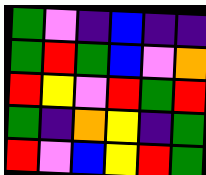[["green", "violet", "indigo", "blue", "indigo", "indigo"], ["green", "red", "green", "blue", "violet", "orange"], ["red", "yellow", "violet", "red", "green", "red"], ["green", "indigo", "orange", "yellow", "indigo", "green"], ["red", "violet", "blue", "yellow", "red", "green"]]